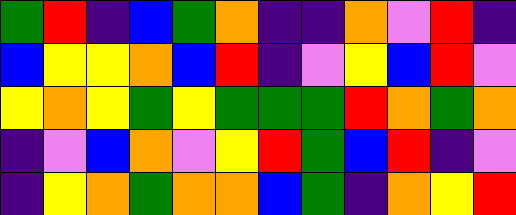[["green", "red", "indigo", "blue", "green", "orange", "indigo", "indigo", "orange", "violet", "red", "indigo"], ["blue", "yellow", "yellow", "orange", "blue", "red", "indigo", "violet", "yellow", "blue", "red", "violet"], ["yellow", "orange", "yellow", "green", "yellow", "green", "green", "green", "red", "orange", "green", "orange"], ["indigo", "violet", "blue", "orange", "violet", "yellow", "red", "green", "blue", "red", "indigo", "violet"], ["indigo", "yellow", "orange", "green", "orange", "orange", "blue", "green", "indigo", "orange", "yellow", "red"]]